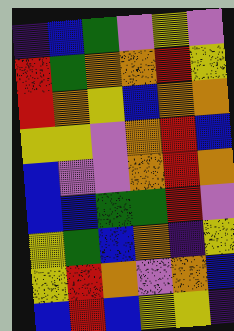[["indigo", "blue", "green", "violet", "yellow", "violet"], ["red", "green", "orange", "orange", "red", "yellow"], ["red", "orange", "yellow", "blue", "orange", "orange"], ["yellow", "yellow", "violet", "orange", "red", "blue"], ["blue", "violet", "violet", "orange", "red", "orange"], ["blue", "blue", "green", "green", "red", "violet"], ["yellow", "green", "blue", "orange", "indigo", "yellow"], ["yellow", "red", "orange", "violet", "orange", "blue"], ["blue", "red", "blue", "yellow", "yellow", "indigo"]]